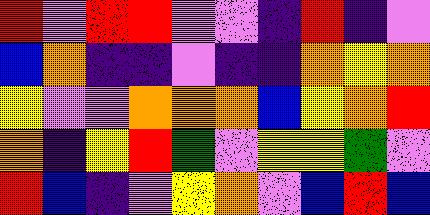[["red", "violet", "red", "red", "violet", "violet", "indigo", "red", "indigo", "violet"], ["blue", "orange", "indigo", "indigo", "violet", "indigo", "indigo", "orange", "yellow", "orange"], ["yellow", "violet", "violet", "orange", "orange", "orange", "blue", "yellow", "orange", "red"], ["orange", "indigo", "yellow", "red", "green", "violet", "yellow", "yellow", "green", "violet"], ["red", "blue", "indigo", "violet", "yellow", "orange", "violet", "blue", "red", "blue"]]